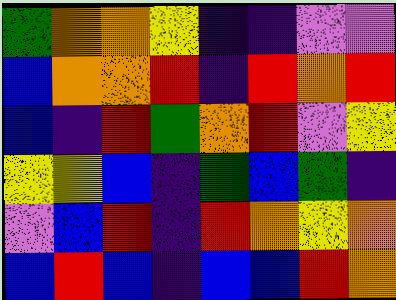[["green", "orange", "orange", "yellow", "indigo", "indigo", "violet", "violet"], ["blue", "orange", "orange", "red", "indigo", "red", "orange", "red"], ["blue", "indigo", "red", "green", "orange", "red", "violet", "yellow"], ["yellow", "yellow", "blue", "indigo", "green", "blue", "green", "indigo"], ["violet", "blue", "red", "indigo", "red", "orange", "yellow", "orange"], ["blue", "red", "blue", "indigo", "blue", "blue", "red", "orange"]]